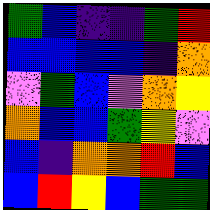[["green", "blue", "indigo", "indigo", "green", "red"], ["blue", "blue", "blue", "blue", "indigo", "orange"], ["violet", "green", "blue", "violet", "orange", "yellow"], ["orange", "blue", "blue", "green", "yellow", "violet"], ["blue", "indigo", "orange", "orange", "red", "blue"], ["blue", "red", "yellow", "blue", "green", "green"]]